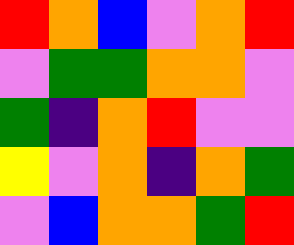[["red", "orange", "blue", "violet", "orange", "red"], ["violet", "green", "green", "orange", "orange", "violet"], ["green", "indigo", "orange", "red", "violet", "violet"], ["yellow", "violet", "orange", "indigo", "orange", "green"], ["violet", "blue", "orange", "orange", "green", "red"]]